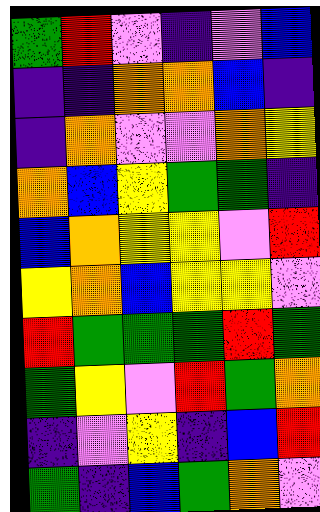[["green", "red", "violet", "indigo", "violet", "blue"], ["indigo", "indigo", "orange", "orange", "blue", "indigo"], ["indigo", "orange", "violet", "violet", "orange", "yellow"], ["orange", "blue", "yellow", "green", "green", "indigo"], ["blue", "orange", "yellow", "yellow", "violet", "red"], ["yellow", "orange", "blue", "yellow", "yellow", "violet"], ["red", "green", "green", "green", "red", "green"], ["green", "yellow", "violet", "red", "green", "orange"], ["indigo", "violet", "yellow", "indigo", "blue", "red"], ["green", "indigo", "blue", "green", "orange", "violet"]]